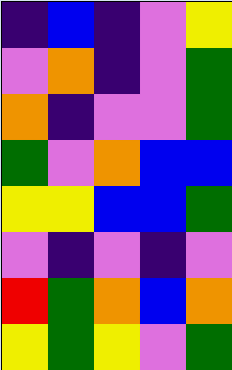[["indigo", "blue", "indigo", "violet", "yellow"], ["violet", "orange", "indigo", "violet", "green"], ["orange", "indigo", "violet", "violet", "green"], ["green", "violet", "orange", "blue", "blue"], ["yellow", "yellow", "blue", "blue", "green"], ["violet", "indigo", "violet", "indigo", "violet"], ["red", "green", "orange", "blue", "orange"], ["yellow", "green", "yellow", "violet", "green"]]